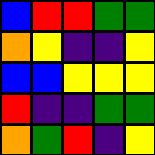[["blue", "red", "red", "green", "green"], ["orange", "yellow", "indigo", "indigo", "yellow"], ["blue", "blue", "yellow", "yellow", "yellow"], ["red", "indigo", "indigo", "green", "green"], ["orange", "green", "red", "indigo", "yellow"]]